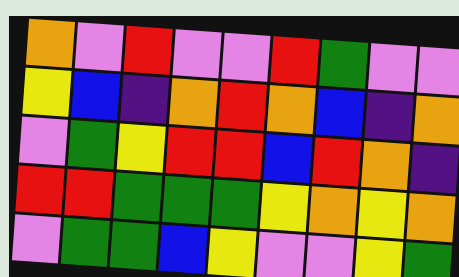[["orange", "violet", "red", "violet", "violet", "red", "green", "violet", "violet"], ["yellow", "blue", "indigo", "orange", "red", "orange", "blue", "indigo", "orange"], ["violet", "green", "yellow", "red", "red", "blue", "red", "orange", "indigo"], ["red", "red", "green", "green", "green", "yellow", "orange", "yellow", "orange"], ["violet", "green", "green", "blue", "yellow", "violet", "violet", "yellow", "green"]]